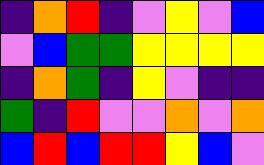[["indigo", "orange", "red", "indigo", "violet", "yellow", "violet", "blue"], ["violet", "blue", "green", "green", "yellow", "yellow", "yellow", "yellow"], ["indigo", "orange", "green", "indigo", "yellow", "violet", "indigo", "indigo"], ["green", "indigo", "red", "violet", "violet", "orange", "violet", "orange"], ["blue", "red", "blue", "red", "red", "yellow", "blue", "violet"]]